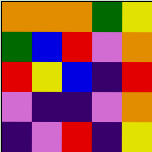[["orange", "orange", "orange", "green", "yellow"], ["green", "blue", "red", "violet", "orange"], ["red", "yellow", "blue", "indigo", "red"], ["violet", "indigo", "indigo", "violet", "orange"], ["indigo", "violet", "red", "indigo", "yellow"]]